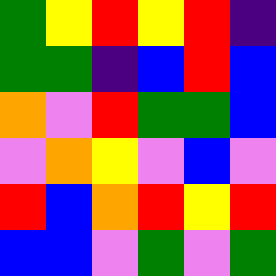[["green", "yellow", "red", "yellow", "red", "indigo"], ["green", "green", "indigo", "blue", "red", "blue"], ["orange", "violet", "red", "green", "green", "blue"], ["violet", "orange", "yellow", "violet", "blue", "violet"], ["red", "blue", "orange", "red", "yellow", "red"], ["blue", "blue", "violet", "green", "violet", "green"]]